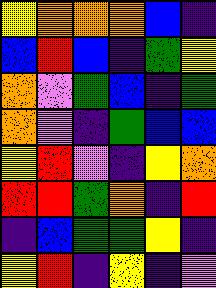[["yellow", "orange", "orange", "orange", "blue", "indigo"], ["blue", "red", "blue", "indigo", "green", "yellow"], ["orange", "violet", "green", "blue", "indigo", "green"], ["orange", "violet", "indigo", "green", "blue", "blue"], ["yellow", "red", "violet", "indigo", "yellow", "orange"], ["red", "red", "green", "orange", "indigo", "red"], ["indigo", "blue", "green", "green", "yellow", "indigo"], ["yellow", "red", "indigo", "yellow", "indigo", "violet"]]